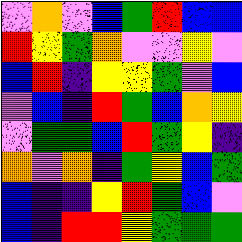[["violet", "orange", "violet", "blue", "green", "red", "blue", "blue"], ["red", "yellow", "green", "orange", "violet", "violet", "yellow", "violet"], ["blue", "red", "indigo", "yellow", "yellow", "green", "violet", "blue"], ["violet", "blue", "indigo", "red", "green", "blue", "orange", "yellow"], ["violet", "green", "green", "blue", "red", "green", "yellow", "indigo"], ["orange", "violet", "orange", "indigo", "green", "yellow", "blue", "green"], ["blue", "indigo", "indigo", "yellow", "red", "green", "blue", "violet"], ["blue", "indigo", "red", "red", "yellow", "green", "green", "green"]]